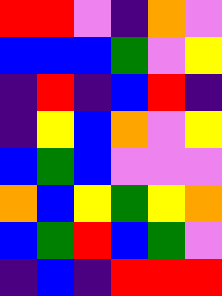[["red", "red", "violet", "indigo", "orange", "violet"], ["blue", "blue", "blue", "green", "violet", "yellow"], ["indigo", "red", "indigo", "blue", "red", "indigo"], ["indigo", "yellow", "blue", "orange", "violet", "yellow"], ["blue", "green", "blue", "violet", "violet", "violet"], ["orange", "blue", "yellow", "green", "yellow", "orange"], ["blue", "green", "red", "blue", "green", "violet"], ["indigo", "blue", "indigo", "red", "red", "red"]]